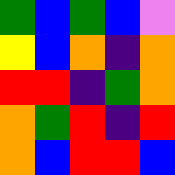[["green", "blue", "green", "blue", "violet"], ["yellow", "blue", "orange", "indigo", "orange"], ["red", "red", "indigo", "green", "orange"], ["orange", "green", "red", "indigo", "red"], ["orange", "blue", "red", "red", "blue"]]